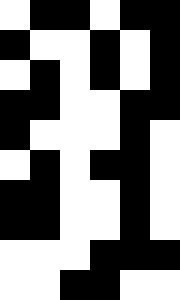[["white", "black", "black", "white", "black", "black"], ["black", "white", "white", "black", "white", "black"], ["white", "black", "white", "black", "white", "black"], ["black", "black", "white", "white", "black", "black"], ["black", "white", "white", "white", "black", "white"], ["white", "black", "white", "black", "black", "white"], ["black", "black", "white", "white", "black", "white"], ["black", "black", "white", "white", "black", "white"], ["white", "white", "white", "black", "black", "black"], ["white", "white", "black", "black", "white", "white"]]